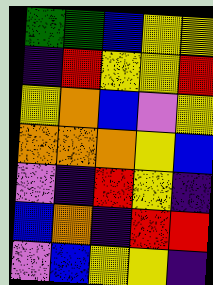[["green", "green", "blue", "yellow", "yellow"], ["indigo", "red", "yellow", "yellow", "red"], ["yellow", "orange", "blue", "violet", "yellow"], ["orange", "orange", "orange", "yellow", "blue"], ["violet", "indigo", "red", "yellow", "indigo"], ["blue", "orange", "indigo", "red", "red"], ["violet", "blue", "yellow", "yellow", "indigo"]]